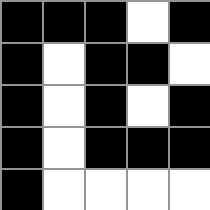[["black", "black", "black", "white", "black"], ["black", "white", "black", "black", "white"], ["black", "white", "black", "white", "black"], ["black", "white", "black", "black", "black"], ["black", "white", "white", "white", "white"]]